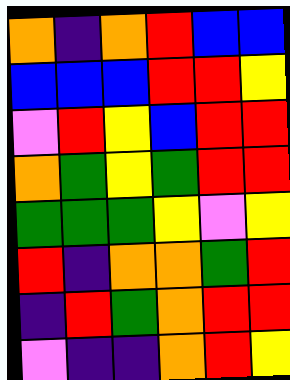[["orange", "indigo", "orange", "red", "blue", "blue"], ["blue", "blue", "blue", "red", "red", "yellow"], ["violet", "red", "yellow", "blue", "red", "red"], ["orange", "green", "yellow", "green", "red", "red"], ["green", "green", "green", "yellow", "violet", "yellow"], ["red", "indigo", "orange", "orange", "green", "red"], ["indigo", "red", "green", "orange", "red", "red"], ["violet", "indigo", "indigo", "orange", "red", "yellow"]]